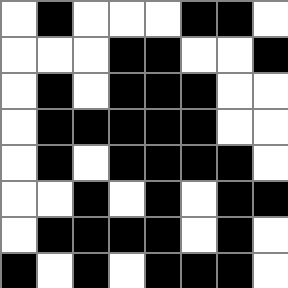[["white", "black", "white", "white", "white", "black", "black", "white"], ["white", "white", "white", "black", "black", "white", "white", "black"], ["white", "black", "white", "black", "black", "black", "white", "white"], ["white", "black", "black", "black", "black", "black", "white", "white"], ["white", "black", "white", "black", "black", "black", "black", "white"], ["white", "white", "black", "white", "black", "white", "black", "black"], ["white", "black", "black", "black", "black", "white", "black", "white"], ["black", "white", "black", "white", "black", "black", "black", "white"]]